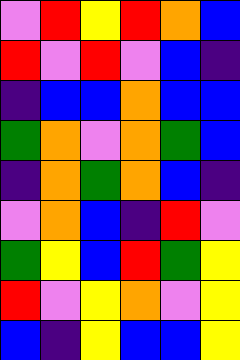[["violet", "red", "yellow", "red", "orange", "blue"], ["red", "violet", "red", "violet", "blue", "indigo"], ["indigo", "blue", "blue", "orange", "blue", "blue"], ["green", "orange", "violet", "orange", "green", "blue"], ["indigo", "orange", "green", "orange", "blue", "indigo"], ["violet", "orange", "blue", "indigo", "red", "violet"], ["green", "yellow", "blue", "red", "green", "yellow"], ["red", "violet", "yellow", "orange", "violet", "yellow"], ["blue", "indigo", "yellow", "blue", "blue", "yellow"]]